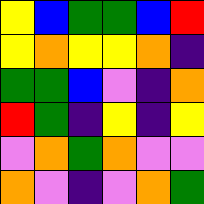[["yellow", "blue", "green", "green", "blue", "red"], ["yellow", "orange", "yellow", "yellow", "orange", "indigo"], ["green", "green", "blue", "violet", "indigo", "orange"], ["red", "green", "indigo", "yellow", "indigo", "yellow"], ["violet", "orange", "green", "orange", "violet", "violet"], ["orange", "violet", "indigo", "violet", "orange", "green"]]